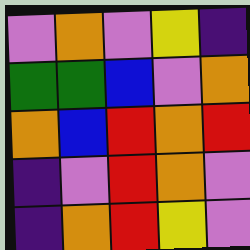[["violet", "orange", "violet", "yellow", "indigo"], ["green", "green", "blue", "violet", "orange"], ["orange", "blue", "red", "orange", "red"], ["indigo", "violet", "red", "orange", "violet"], ["indigo", "orange", "red", "yellow", "violet"]]